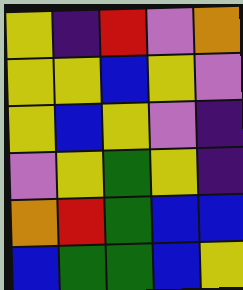[["yellow", "indigo", "red", "violet", "orange"], ["yellow", "yellow", "blue", "yellow", "violet"], ["yellow", "blue", "yellow", "violet", "indigo"], ["violet", "yellow", "green", "yellow", "indigo"], ["orange", "red", "green", "blue", "blue"], ["blue", "green", "green", "blue", "yellow"]]